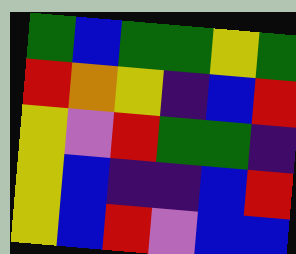[["green", "blue", "green", "green", "yellow", "green"], ["red", "orange", "yellow", "indigo", "blue", "red"], ["yellow", "violet", "red", "green", "green", "indigo"], ["yellow", "blue", "indigo", "indigo", "blue", "red"], ["yellow", "blue", "red", "violet", "blue", "blue"]]